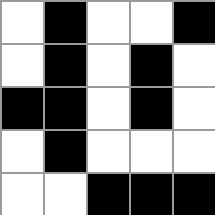[["white", "black", "white", "white", "black"], ["white", "black", "white", "black", "white"], ["black", "black", "white", "black", "white"], ["white", "black", "white", "white", "white"], ["white", "white", "black", "black", "black"]]